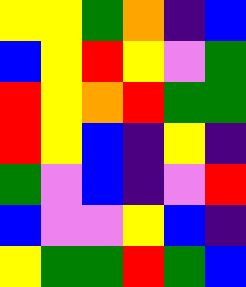[["yellow", "yellow", "green", "orange", "indigo", "blue"], ["blue", "yellow", "red", "yellow", "violet", "green"], ["red", "yellow", "orange", "red", "green", "green"], ["red", "yellow", "blue", "indigo", "yellow", "indigo"], ["green", "violet", "blue", "indigo", "violet", "red"], ["blue", "violet", "violet", "yellow", "blue", "indigo"], ["yellow", "green", "green", "red", "green", "blue"]]